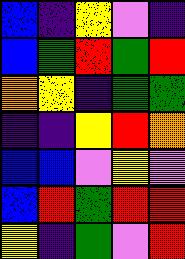[["blue", "indigo", "yellow", "violet", "indigo"], ["blue", "green", "red", "green", "red"], ["orange", "yellow", "indigo", "green", "green"], ["indigo", "indigo", "yellow", "red", "orange"], ["blue", "blue", "violet", "yellow", "violet"], ["blue", "red", "green", "red", "red"], ["yellow", "indigo", "green", "violet", "red"]]